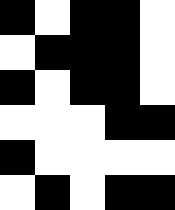[["black", "white", "black", "black", "white"], ["white", "black", "black", "black", "white"], ["black", "white", "black", "black", "white"], ["white", "white", "white", "black", "black"], ["black", "white", "white", "white", "white"], ["white", "black", "white", "black", "black"]]